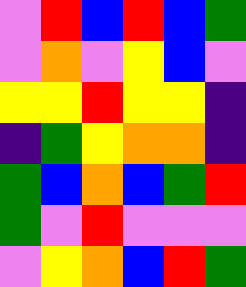[["violet", "red", "blue", "red", "blue", "green"], ["violet", "orange", "violet", "yellow", "blue", "violet"], ["yellow", "yellow", "red", "yellow", "yellow", "indigo"], ["indigo", "green", "yellow", "orange", "orange", "indigo"], ["green", "blue", "orange", "blue", "green", "red"], ["green", "violet", "red", "violet", "violet", "violet"], ["violet", "yellow", "orange", "blue", "red", "green"]]